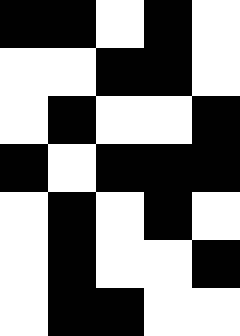[["black", "black", "white", "black", "white"], ["white", "white", "black", "black", "white"], ["white", "black", "white", "white", "black"], ["black", "white", "black", "black", "black"], ["white", "black", "white", "black", "white"], ["white", "black", "white", "white", "black"], ["white", "black", "black", "white", "white"]]